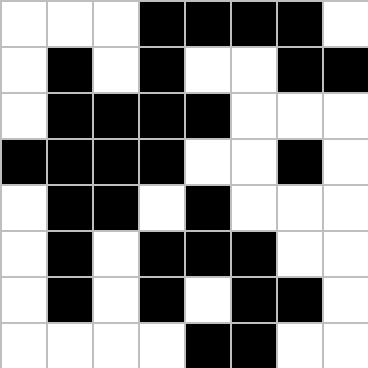[["white", "white", "white", "black", "black", "black", "black", "white"], ["white", "black", "white", "black", "white", "white", "black", "black"], ["white", "black", "black", "black", "black", "white", "white", "white"], ["black", "black", "black", "black", "white", "white", "black", "white"], ["white", "black", "black", "white", "black", "white", "white", "white"], ["white", "black", "white", "black", "black", "black", "white", "white"], ["white", "black", "white", "black", "white", "black", "black", "white"], ["white", "white", "white", "white", "black", "black", "white", "white"]]